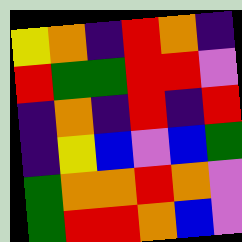[["yellow", "orange", "indigo", "red", "orange", "indigo"], ["red", "green", "green", "red", "red", "violet"], ["indigo", "orange", "indigo", "red", "indigo", "red"], ["indigo", "yellow", "blue", "violet", "blue", "green"], ["green", "orange", "orange", "red", "orange", "violet"], ["green", "red", "red", "orange", "blue", "violet"]]